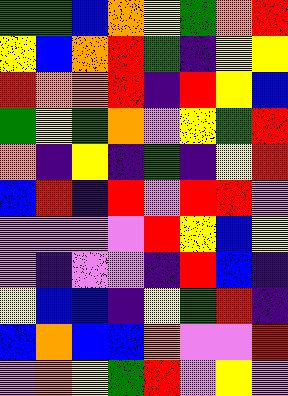[["green", "green", "blue", "orange", "yellow", "green", "orange", "red"], ["yellow", "blue", "orange", "red", "green", "indigo", "yellow", "yellow"], ["red", "orange", "orange", "red", "indigo", "red", "yellow", "blue"], ["green", "yellow", "green", "orange", "violet", "yellow", "green", "red"], ["orange", "indigo", "yellow", "indigo", "green", "indigo", "yellow", "red"], ["blue", "red", "indigo", "red", "violet", "red", "red", "violet"], ["violet", "violet", "violet", "violet", "red", "yellow", "blue", "yellow"], ["violet", "indigo", "violet", "violet", "indigo", "red", "blue", "indigo"], ["yellow", "blue", "blue", "indigo", "yellow", "green", "red", "indigo"], ["blue", "orange", "blue", "blue", "orange", "violet", "violet", "red"], ["violet", "orange", "yellow", "green", "red", "violet", "yellow", "violet"]]